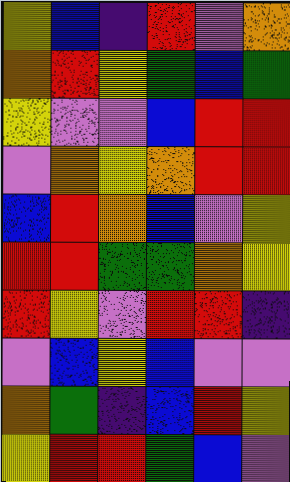[["yellow", "blue", "indigo", "red", "violet", "orange"], ["orange", "red", "yellow", "green", "blue", "green"], ["yellow", "violet", "violet", "blue", "red", "red"], ["violet", "orange", "yellow", "orange", "red", "red"], ["blue", "red", "orange", "blue", "violet", "yellow"], ["red", "red", "green", "green", "orange", "yellow"], ["red", "yellow", "violet", "red", "red", "indigo"], ["violet", "blue", "yellow", "blue", "violet", "violet"], ["orange", "green", "indigo", "blue", "red", "yellow"], ["yellow", "red", "red", "green", "blue", "violet"]]